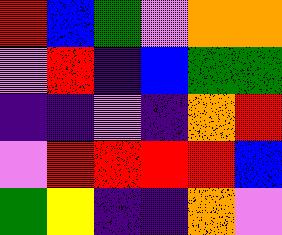[["red", "blue", "green", "violet", "orange", "orange"], ["violet", "red", "indigo", "blue", "green", "green"], ["indigo", "indigo", "violet", "indigo", "orange", "red"], ["violet", "red", "red", "red", "red", "blue"], ["green", "yellow", "indigo", "indigo", "orange", "violet"]]